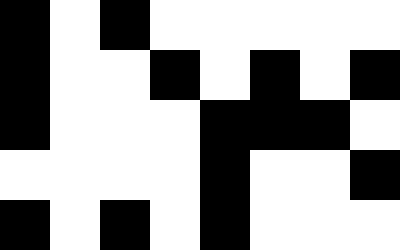[["black", "white", "black", "white", "white", "white", "white", "white"], ["black", "white", "white", "black", "white", "black", "white", "black"], ["black", "white", "white", "white", "black", "black", "black", "white"], ["white", "white", "white", "white", "black", "white", "white", "black"], ["black", "white", "black", "white", "black", "white", "white", "white"]]